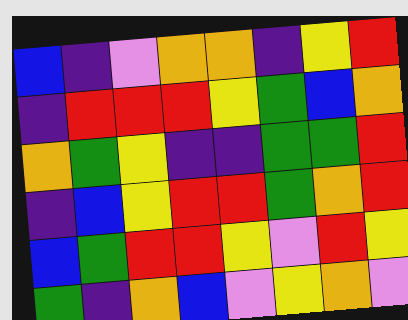[["blue", "indigo", "violet", "orange", "orange", "indigo", "yellow", "red"], ["indigo", "red", "red", "red", "yellow", "green", "blue", "orange"], ["orange", "green", "yellow", "indigo", "indigo", "green", "green", "red"], ["indigo", "blue", "yellow", "red", "red", "green", "orange", "red"], ["blue", "green", "red", "red", "yellow", "violet", "red", "yellow"], ["green", "indigo", "orange", "blue", "violet", "yellow", "orange", "violet"]]